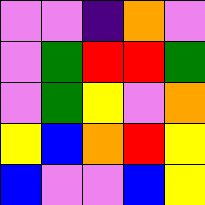[["violet", "violet", "indigo", "orange", "violet"], ["violet", "green", "red", "red", "green"], ["violet", "green", "yellow", "violet", "orange"], ["yellow", "blue", "orange", "red", "yellow"], ["blue", "violet", "violet", "blue", "yellow"]]